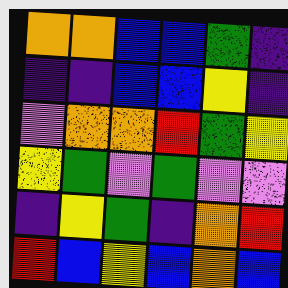[["orange", "orange", "blue", "blue", "green", "indigo"], ["indigo", "indigo", "blue", "blue", "yellow", "indigo"], ["violet", "orange", "orange", "red", "green", "yellow"], ["yellow", "green", "violet", "green", "violet", "violet"], ["indigo", "yellow", "green", "indigo", "orange", "red"], ["red", "blue", "yellow", "blue", "orange", "blue"]]